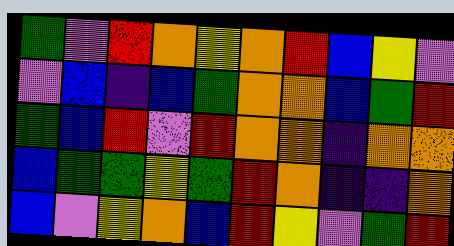[["green", "violet", "red", "orange", "yellow", "orange", "red", "blue", "yellow", "violet"], ["violet", "blue", "indigo", "blue", "green", "orange", "orange", "blue", "green", "red"], ["green", "blue", "red", "violet", "red", "orange", "orange", "indigo", "orange", "orange"], ["blue", "green", "green", "yellow", "green", "red", "orange", "indigo", "indigo", "orange"], ["blue", "violet", "yellow", "orange", "blue", "red", "yellow", "violet", "green", "red"]]